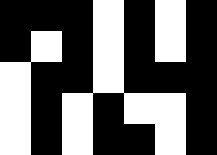[["black", "black", "black", "white", "black", "white", "black"], ["black", "white", "black", "white", "black", "white", "black"], ["white", "black", "black", "white", "black", "black", "black"], ["white", "black", "white", "black", "white", "white", "black"], ["white", "black", "white", "black", "black", "white", "black"]]